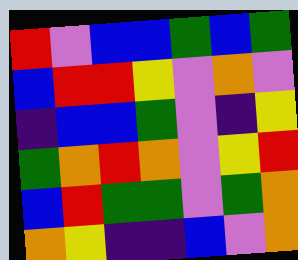[["red", "violet", "blue", "blue", "green", "blue", "green"], ["blue", "red", "red", "yellow", "violet", "orange", "violet"], ["indigo", "blue", "blue", "green", "violet", "indigo", "yellow"], ["green", "orange", "red", "orange", "violet", "yellow", "red"], ["blue", "red", "green", "green", "violet", "green", "orange"], ["orange", "yellow", "indigo", "indigo", "blue", "violet", "orange"]]